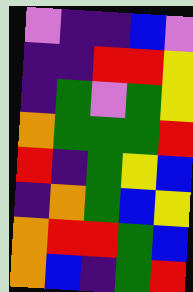[["violet", "indigo", "indigo", "blue", "violet"], ["indigo", "indigo", "red", "red", "yellow"], ["indigo", "green", "violet", "green", "yellow"], ["orange", "green", "green", "green", "red"], ["red", "indigo", "green", "yellow", "blue"], ["indigo", "orange", "green", "blue", "yellow"], ["orange", "red", "red", "green", "blue"], ["orange", "blue", "indigo", "green", "red"]]